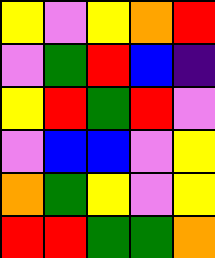[["yellow", "violet", "yellow", "orange", "red"], ["violet", "green", "red", "blue", "indigo"], ["yellow", "red", "green", "red", "violet"], ["violet", "blue", "blue", "violet", "yellow"], ["orange", "green", "yellow", "violet", "yellow"], ["red", "red", "green", "green", "orange"]]